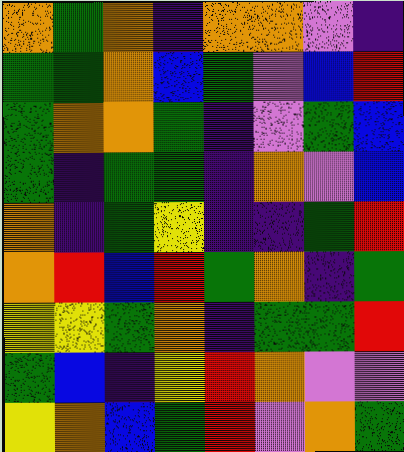[["orange", "green", "orange", "indigo", "orange", "orange", "violet", "indigo"], ["green", "green", "orange", "blue", "green", "violet", "blue", "red"], ["green", "orange", "orange", "green", "indigo", "violet", "green", "blue"], ["green", "indigo", "green", "green", "indigo", "orange", "violet", "blue"], ["orange", "indigo", "green", "yellow", "indigo", "indigo", "green", "red"], ["orange", "red", "blue", "red", "green", "orange", "indigo", "green"], ["yellow", "yellow", "green", "orange", "indigo", "green", "green", "red"], ["green", "blue", "indigo", "yellow", "red", "orange", "violet", "violet"], ["yellow", "orange", "blue", "green", "red", "violet", "orange", "green"]]